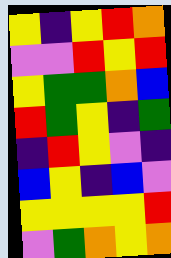[["yellow", "indigo", "yellow", "red", "orange"], ["violet", "violet", "red", "yellow", "red"], ["yellow", "green", "green", "orange", "blue"], ["red", "green", "yellow", "indigo", "green"], ["indigo", "red", "yellow", "violet", "indigo"], ["blue", "yellow", "indigo", "blue", "violet"], ["yellow", "yellow", "yellow", "yellow", "red"], ["violet", "green", "orange", "yellow", "orange"]]